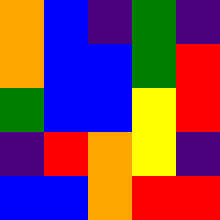[["orange", "blue", "indigo", "green", "indigo"], ["orange", "blue", "blue", "green", "red"], ["green", "blue", "blue", "yellow", "red"], ["indigo", "red", "orange", "yellow", "indigo"], ["blue", "blue", "orange", "red", "red"]]